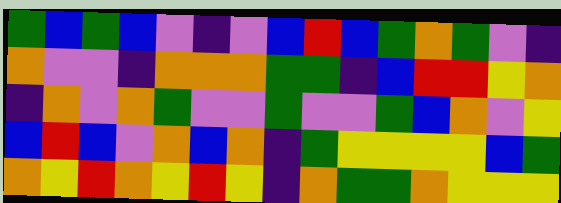[["green", "blue", "green", "blue", "violet", "indigo", "violet", "blue", "red", "blue", "green", "orange", "green", "violet", "indigo"], ["orange", "violet", "violet", "indigo", "orange", "orange", "orange", "green", "green", "indigo", "blue", "red", "red", "yellow", "orange"], ["indigo", "orange", "violet", "orange", "green", "violet", "violet", "green", "violet", "violet", "green", "blue", "orange", "violet", "yellow"], ["blue", "red", "blue", "violet", "orange", "blue", "orange", "indigo", "green", "yellow", "yellow", "yellow", "yellow", "blue", "green"], ["orange", "yellow", "red", "orange", "yellow", "red", "yellow", "indigo", "orange", "green", "green", "orange", "yellow", "yellow", "yellow"]]